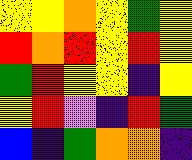[["yellow", "yellow", "orange", "yellow", "green", "yellow"], ["red", "orange", "red", "yellow", "red", "yellow"], ["green", "red", "yellow", "yellow", "indigo", "yellow"], ["yellow", "red", "violet", "indigo", "red", "green"], ["blue", "indigo", "green", "orange", "orange", "indigo"]]